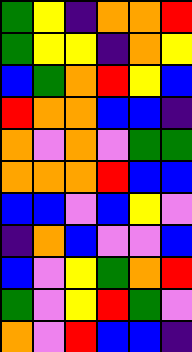[["green", "yellow", "indigo", "orange", "orange", "red"], ["green", "yellow", "yellow", "indigo", "orange", "yellow"], ["blue", "green", "orange", "red", "yellow", "blue"], ["red", "orange", "orange", "blue", "blue", "indigo"], ["orange", "violet", "orange", "violet", "green", "green"], ["orange", "orange", "orange", "red", "blue", "blue"], ["blue", "blue", "violet", "blue", "yellow", "violet"], ["indigo", "orange", "blue", "violet", "violet", "blue"], ["blue", "violet", "yellow", "green", "orange", "red"], ["green", "violet", "yellow", "red", "green", "violet"], ["orange", "violet", "red", "blue", "blue", "indigo"]]